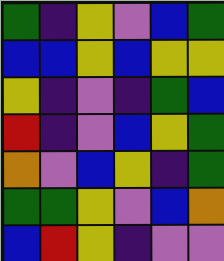[["green", "indigo", "yellow", "violet", "blue", "green"], ["blue", "blue", "yellow", "blue", "yellow", "yellow"], ["yellow", "indigo", "violet", "indigo", "green", "blue"], ["red", "indigo", "violet", "blue", "yellow", "green"], ["orange", "violet", "blue", "yellow", "indigo", "green"], ["green", "green", "yellow", "violet", "blue", "orange"], ["blue", "red", "yellow", "indigo", "violet", "violet"]]